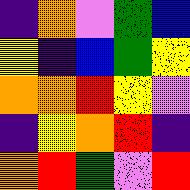[["indigo", "orange", "violet", "green", "blue"], ["yellow", "indigo", "blue", "green", "yellow"], ["orange", "orange", "red", "yellow", "violet"], ["indigo", "yellow", "orange", "red", "indigo"], ["orange", "red", "green", "violet", "red"]]